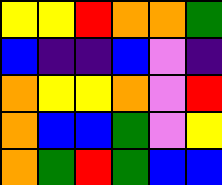[["yellow", "yellow", "red", "orange", "orange", "green"], ["blue", "indigo", "indigo", "blue", "violet", "indigo"], ["orange", "yellow", "yellow", "orange", "violet", "red"], ["orange", "blue", "blue", "green", "violet", "yellow"], ["orange", "green", "red", "green", "blue", "blue"]]